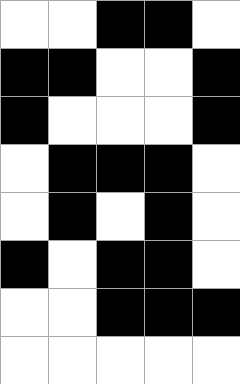[["white", "white", "black", "black", "white"], ["black", "black", "white", "white", "black"], ["black", "white", "white", "white", "black"], ["white", "black", "black", "black", "white"], ["white", "black", "white", "black", "white"], ["black", "white", "black", "black", "white"], ["white", "white", "black", "black", "black"], ["white", "white", "white", "white", "white"]]